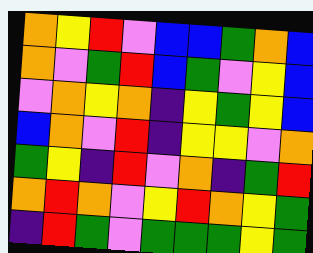[["orange", "yellow", "red", "violet", "blue", "blue", "green", "orange", "blue"], ["orange", "violet", "green", "red", "blue", "green", "violet", "yellow", "blue"], ["violet", "orange", "yellow", "orange", "indigo", "yellow", "green", "yellow", "blue"], ["blue", "orange", "violet", "red", "indigo", "yellow", "yellow", "violet", "orange"], ["green", "yellow", "indigo", "red", "violet", "orange", "indigo", "green", "red"], ["orange", "red", "orange", "violet", "yellow", "red", "orange", "yellow", "green"], ["indigo", "red", "green", "violet", "green", "green", "green", "yellow", "green"]]